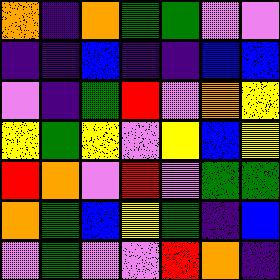[["orange", "indigo", "orange", "green", "green", "violet", "violet"], ["indigo", "indigo", "blue", "indigo", "indigo", "blue", "blue"], ["violet", "indigo", "green", "red", "violet", "orange", "yellow"], ["yellow", "green", "yellow", "violet", "yellow", "blue", "yellow"], ["red", "orange", "violet", "red", "violet", "green", "green"], ["orange", "green", "blue", "yellow", "green", "indigo", "blue"], ["violet", "green", "violet", "violet", "red", "orange", "indigo"]]